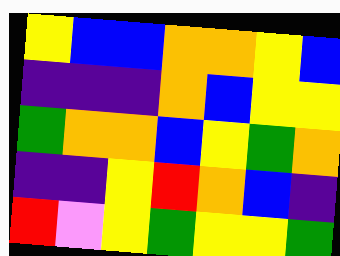[["yellow", "blue", "blue", "orange", "orange", "yellow", "blue"], ["indigo", "indigo", "indigo", "orange", "blue", "yellow", "yellow"], ["green", "orange", "orange", "blue", "yellow", "green", "orange"], ["indigo", "indigo", "yellow", "red", "orange", "blue", "indigo"], ["red", "violet", "yellow", "green", "yellow", "yellow", "green"]]